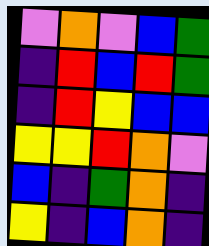[["violet", "orange", "violet", "blue", "green"], ["indigo", "red", "blue", "red", "green"], ["indigo", "red", "yellow", "blue", "blue"], ["yellow", "yellow", "red", "orange", "violet"], ["blue", "indigo", "green", "orange", "indigo"], ["yellow", "indigo", "blue", "orange", "indigo"]]